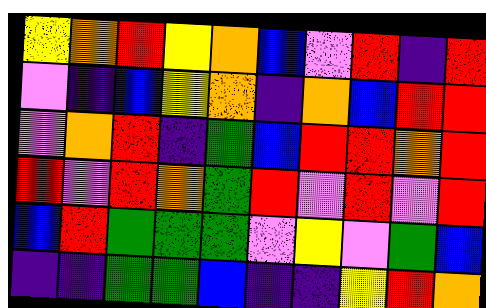[["yellow", "orange", "red", "yellow", "orange", "blue", "violet", "red", "indigo", "red"], ["violet", "indigo", "blue", "yellow", "orange", "indigo", "orange", "blue", "red", "red"], ["violet", "orange", "red", "indigo", "green", "blue", "red", "red", "orange", "red"], ["red", "violet", "red", "orange", "green", "red", "violet", "red", "violet", "red"], ["blue", "red", "green", "green", "green", "violet", "yellow", "violet", "green", "blue"], ["indigo", "indigo", "green", "green", "blue", "indigo", "indigo", "yellow", "red", "orange"]]